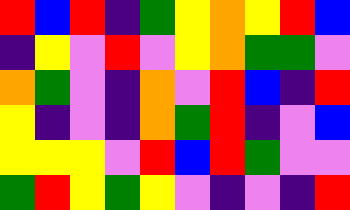[["red", "blue", "red", "indigo", "green", "yellow", "orange", "yellow", "red", "blue"], ["indigo", "yellow", "violet", "red", "violet", "yellow", "orange", "green", "green", "violet"], ["orange", "green", "violet", "indigo", "orange", "violet", "red", "blue", "indigo", "red"], ["yellow", "indigo", "violet", "indigo", "orange", "green", "red", "indigo", "violet", "blue"], ["yellow", "yellow", "yellow", "violet", "red", "blue", "red", "green", "violet", "violet"], ["green", "red", "yellow", "green", "yellow", "violet", "indigo", "violet", "indigo", "red"]]